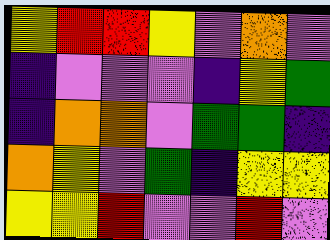[["yellow", "red", "red", "yellow", "violet", "orange", "violet"], ["indigo", "violet", "violet", "violet", "indigo", "yellow", "green"], ["indigo", "orange", "orange", "violet", "green", "green", "indigo"], ["orange", "yellow", "violet", "green", "indigo", "yellow", "yellow"], ["yellow", "yellow", "red", "violet", "violet", "red", "violet"]]